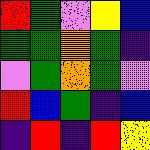[["red", "green", "violet", "yellow", "blue"], ["green", "green", "orange", "green", "indigo"], ["violet", "green", "orange", "green", "violet"], ["red", "blue", "green", "indigo", "blue"], ["indigo", "red", "indigo", "red", "yellow"]]